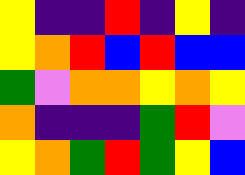[["yellow", "indigo", "indigo", "red", "indigo", "yellow", "indigo"], ["yellow", "orange", "red", "blue", "red", "blue", "blue"], ["green", "violet", "orange", "orange", "yellow", "orange", "yellow"], ["orange", "indigo", "indigo", "indigo", "green", "red", "violet"], ["yellow", "orange", "green", "red", "green", "yellow", "blue"]]